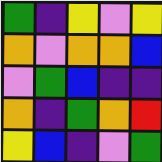[["green", "indigo", "yellow", "violet", "yellow"], ["orange", "violet", "orange", "orange", "blue"], ["violet", "green", "blue", "indigo", "indigo"], ["orange", "indigo", "green", "orange", "red"], ["yellow", "blue", "indigo", "violet", "green"]]